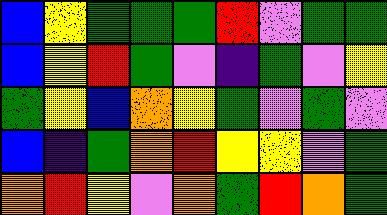[["blue", "yellow", "green", "green", "green", "red", "violet", "green", "green"], ["blue", "yellow", "red", "green", "violet", "indigo", "green", "violet", "yellow"], ["green", "yellow", "blue", "orange", "yellow", "green", "violet", "green", "violet"], ["blue", "indigo", "green", "orange", "red", "yellow", "yellow", "violet", "green"], ["orange", "red", "yellow", "violet", "orange", "green", "red", "orange", "green"]]